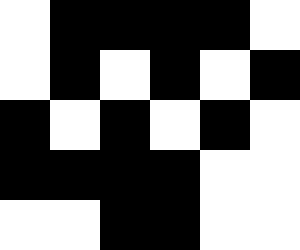[["white", "black", "black", "black", "black", "white"], ["white", "black", "white", "black", "white", "black"], ["black", "white", "black", "white", "black", "white"], ["black", "black", "black", "black", "white", "white"], ["white", "white", "black", "black", "white", "white"]]